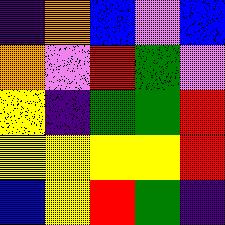[["indigo", "orange", "blue", "violet", "blue"], ["orange", "violet", "red", "green", "violet"], ["yellow", "indigo", "green", "green", "red"], ["yellow", "yellow", "yellow", "yellow", "red"], ["blue", "yellow", "red", "green", "indigo"]]